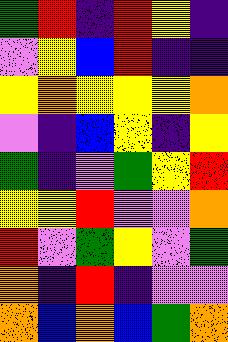[["green", "red", "indigo", "red", "yellow", "indigo"], ["violet", "yellow", "blue", "red", "indigo", "indigo"], ["yellow", "orange", "yellow", "yellow", "yellow", "orange"], ["violet", "indigo", "blue", "yellow", "indigo", "yellow"], ["green", "indigo", "violet", "green", "yellow", "red"], ["yellow", "yellow", "red", "violet", "violet", "orange"], ["red", "violet", "green", "yellow", "violet", "green"], ["orange", "indigo", "red", "indigo", "violet", "violet"], ["orange", "blue", "orange", "blue", "green", "orange"]]